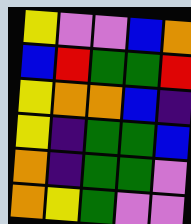[["yellow", "violet", "violet", "blue", "orange"], ["blue", "red", "green", "green", "red"], ["yellow", "orange", "orange", "blue", "indigo"], ["yellow", "indigo", "green", "green", "blue"], ["orange", "indigo", "green", "green", "violet"], ["orange", "yellow", "green", "violet", "violet"]]